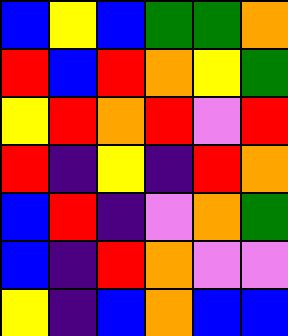[["blue", "yellow", "blue", "green", "green", "orange"], ["red", "blue", "red", "orange", "yellow", "green"], ["yellow", "red", "orange", "red", "violet", "red"], ["red", "indigo", "yellow", "indigo", "red", "orange"], ["blue", "red", "indigo", "violet", "orange", "green"], ["blue", "indigo", "red", "orange", "violet", "violet"], ["yellow", "indigo", "blue", "orange", "blue", "blue"]]